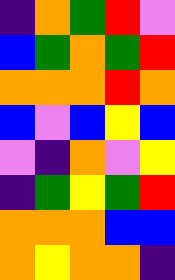[["indigo", "orange", "green", "red", "violet"], ["blue", "green", "orange", "green", "red"], ["orange", "orange", "orange", "red", "orange"], ["blue", "violet", "blue", "yellow", "blue"], ["violet", "indigo", "orange", "violet", "yellow"], ["indigo", "green", "yellow", "green", "red"], ["orange", "orange", "orange", "blue", "blue"], ["orange", "yellow", "orange", "orange", "indigo"]]